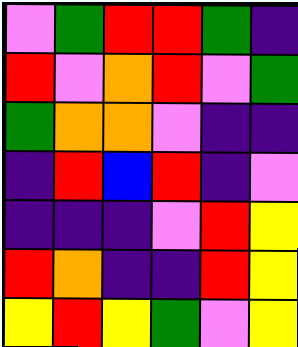[["violet", "green", "red", "red", "green", "indigo"], ["red", "violet", "orange", "red", "violet", "green"], ["green", "orange", "orange", "violet", "indigo", "indigo"], ["indigo", "red", "blue", "red", "indigo", "violet"], ["indigo", "indigo", "indigo", "violet", "red", "yellow"], ["red", "orange", "indigo", "indigo", "red", "yellow"], ["yellow", "red", "yellow", "green", "violet", "yellow"]]